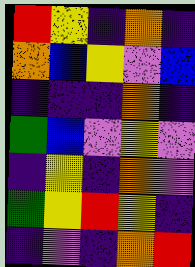[["red", "yellow", "indigo", "orange", "indigo"], ["orange", "blue", "yellow", "violet", "blue"], ["indigo", "indigo", "indigo", "orange", "indigo"], ["green", "blue", "violet", "yellow", "violet"], ["indigo", "yellow", "indigo", "orange", "violet"], ["green", "yellow", "red", "yellow", "indigo"], ["indigo", "violet", "indigo", "orange", "red"]]